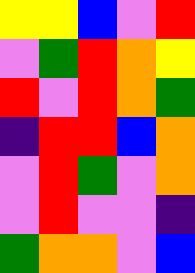[["yellow", "yellow", "blue", "violet", "red"], ["violet", "green", "red", "orange", "yellow"], ["red", "violet", "red", "orange", "green"], ["indigo", "red", "red", "blue", "orange"], ["violet", "red", "green", "violet", "orange"], ["violet", "red", "violet", "violet", "indigo"], ["green", "orange", "orange", "violet", "blue"]]